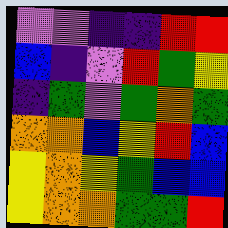[["violet", "violet", "indigo", "indigo", "red", "red"], ["blue", "indigo", "violet", "red", "green", "yellow"], ["indigo", "green", "violet", "green", "orange", "green"], ["orange", "orange", "blue", "yellow", "red", "blue"], ["yellow", "orange", "yellow", "green", "blue", "blue"], ["yellow", "orange", "orange", "green", "green", "red"]]